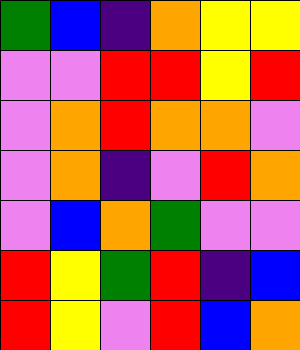[["green", "blue", "indigo", "orange", "yellow", "yellow"], ["violet", "violet", "red", "red", "yellow", "red"], ["violet", "orange", "red", "orange", "orange", "violet"], ["violet", "orange", "indigo", "violet", "red", "orange"], ["violet", "blue", "orange", "green", "violet", "violet"], ["red", "yellow", "green", "red", "indigo", "blue"], ["red", "yellow", "violet", "red", "blue", "orange"]]